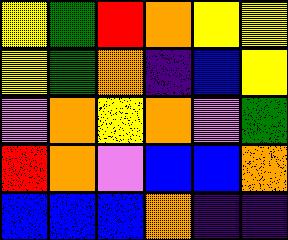[["yellow", "green", "red", "orange", "yellow", "yellow"], ["yellow", "green", "orange", "indigo", "blue", "yellow"], ["violet", "orange", "yellow", "orange", "violet", "green"], ["red", "orange", "violet", "blue", "blue", "orange"], ["blue", "blue", "blue", "orange", "indigo", "indigo"]]